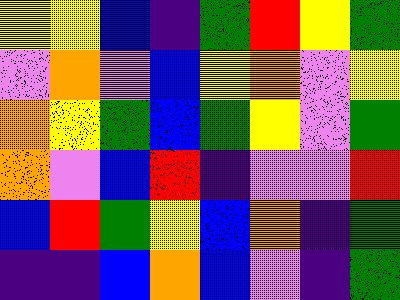[["yellow", "yellow", "blue", "indigo", "green", "red", "yellow", "green"], ["violet", "orange", "violet", "blue", "yellow", "orange", "violet", "yellow"], ["orange", "yellow", "green", "blue", "green", "yellow", "violet", "green"], ["orange", "violet", "blue", "red", "indigo", "violet", "violet", "red"], ["blue", "red", "green", "yellow", "blue", "orange", "indigo", "green"], ["indigo", "indigo", "blue", "orange", "blue", "violet", "indigo", "green"]]